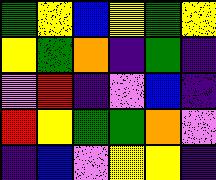[["green", "yellow", "blue", "yellow", "green", "yellow"], ["yellow", "green", "orange", "indigo", "green", "indigo"], ["violet", "red", "indigo", "violet", "blue", "indigo"], ["red", "yellow", "green", "green", "orange", "violet"], ["indigo", "blue", "violet", "yellow", "yellow", "indigo"]]